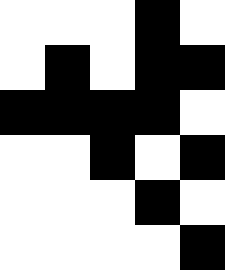[["white", "white", "white", "black", "white"], ["white", "black", "white", "black", "black"], ["black", "black", "black", "black", "white"], ["white", "white", "black", "white", "black"], ["white", "white", "white", "black", "white"], ["white", "white", "white", "white", "black"]]